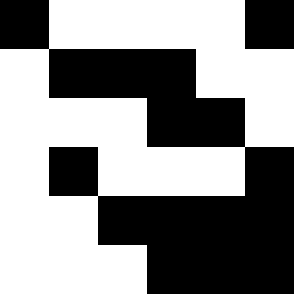[["black", "white", "white", "white", "white", "black"], ["white", "black", "black", "black", "white", "white"], ["white", "white", "white", "black", "black", "white"], ["white", "black", "white", "white", "white", "black"], ["white", "white", "black", "black", "black", "black"], ["white", "white", "white", "black", "black", "black"]]